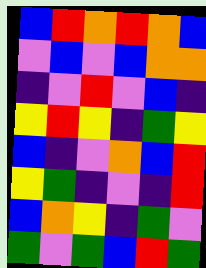[["blue", "red", "orange", "red", "orange", "blue"], ["violet", "blue", "violet", "blue", "orange", "orange"], ["indigo", "violet", "red", "violet", "blue", "indigo"], ["yellow", "red", "yellow", "indigo", "green", "yellow"], ["blue", "indigo", "violet", "orange", "blue", "red"], ["yellow", "green", "indigo", "violet", "indigo", "red"], ["blue", "orange", "yellow", "indigo", "green", "violet"], ["green", "violet", "green", "blue", "red", "green"]]